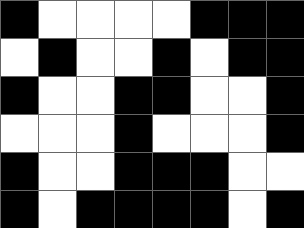[["black", "white", "white", "white", "white", "black", "black", "black"], ["white", "black", "white", "white", "black", "white", "black", "black"], ["black", "white", "white", "black", "black", "white", "white", "black"], ["white", "white", "white", "black", "white", "white", "white", "black"], ["black", "white", "white", "black", "black", "black", "white", "white"], ["black", "white", "black", "black", "black", "black", "white", "black"]]